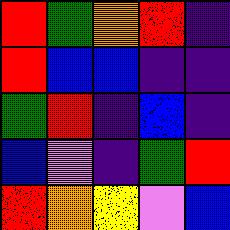[["red", "green", "orange", "red", "indigo"], ["red", "blue", "blue", "indigo", "indigo"], ["green", "red", "indigo", "blue", "indigo"], ["blue", "violet", "indigo", "green", "red"], ["red", "orange", "yellow", "violet", "blue"]]